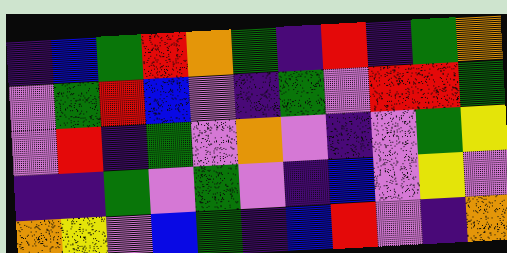[["indigo", "blue", "green", "red", "orange", "green", "indigo", "red", "indigo", "green", "orange"], ["violet", "green", "red", "blue", "violet", "indigo", "green", "violet", "red", "red", "green"], ["violet", "red", "indigo", "green", "violet", "orange", "violet", "indigo", "violet", "green", "yellow"], ["indigo", "indigo", "green", "violet", "green", "violet", "indigo", "blue", "violet", "yellow", "violet"], ["orange", "yellow", "violet", "blue", "green", "indigo", "blue", "red", "violet", "indigo", "orange"]]